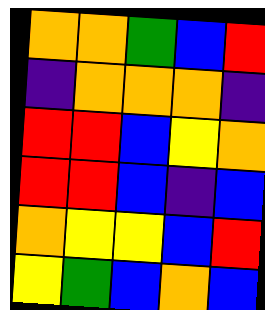[["orange", "orange", "green", "blue", "red"], ["indigo", "orange", "orange", "orange", "indigo"], ["red", "red", "blue", "yellow", "orange"], ["red", "red", "blue", "indigo", "blue"], ["orange", "yellow", "yellow", "blue", "red"], ["yellow", "green", "blue", "orange", "blue"]]